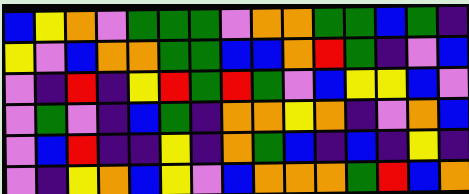[["blue", "yellow", "orange", "violet", "green", "green", "green", "violet", "orange", "orange", "green", "green", "blue", "green", "indigo"], ["yellow", "violet", "blue", "orange", "orange", "green", "green", "blue", "blue", "orange", "red", "green", "indigo", "violet", "blue"], ["violet", "indigo", "red", "indigo", "yellow", "red", "green", "red", "green", "violet", "blue", "yellow", "yellow", "blue", "violet"], ["violet", "green", "violet", "indigo", "blue", "green", "indigo", "orange", "orange", "yellow", "orange", "indigo", "violet", "orange", "blue"], ["violet", "blue", "red", "indigo", "indigo", "yellow", "indigo", "orange", "green", "blue", "indigo", "blue", "indigo", "yellow", "indigo"], ["violet", "indigo", "yellow", "orange", "blue", "yellow", "violet", "blue", "orange", "orange", "orange", "green", "red", "blue", "orange"]]